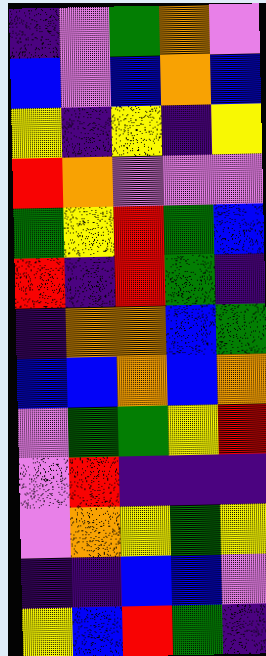[["indigo", "violet", "green", "orange", "violet"], ["blue", "violet", "blue", "orange", "blue"], ["yellow", "indigo", "yellow", "indigo", "yellow"], ["red", "orange", "violet", "violet", "violet"], ["green", "yellow", "red", "green", "blue"], ["red", "indigo", "red", "green", "indigo"], ["indigo", "orange", "orange", "blue", "green"], ["blue", "blue", "orange", "blue", "orange"], ["violet", "green", "green", "yellow", "red"], ["violet", "red", "indigo", "indigo", "indigo"], ["violet", "orange", "yellow", "green", "yellow"], ["indigo", "indigo", "blue", "blue", "violet"], ["yellow", "blue", "red", "green", "indigo"]]